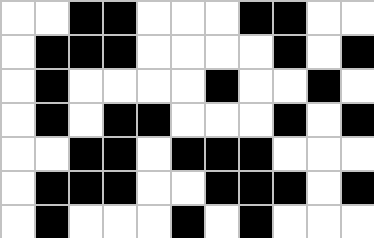[["white", "white", "black", "black", "white", "white", "white", "black", "black", "white", "white"], ["white", "black", "black", "black", "white", "white", "white", "white", "black", "white", "black"], ["white", "black", "white", "white", "white", "white", "black", "white", "white", "black", "white"], ["white", "black", "white", "black", "black", "white", "white", "white", "black", "white", "black"], ["white", "white", "black", "black", "white", "black", "black", "black", "white", "white", "white"], ["white", "black", "black", "black", "white", "white", "black", "black", "black", "white", "black"], ["white", "black", "white", "white", "white", "black", "white", "black", "white", "white", "white"]]